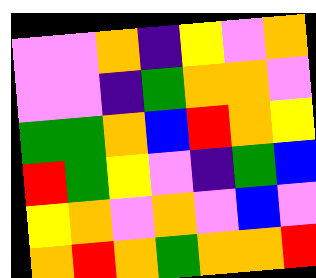[["violet", "violet", "orange", "indigo", "yellow", "violet", "orange"], ["violet", "violet", "indigo", "green", "orange", "orange", "violet"], ["green", "green", "orange", "blue", "red", "orange", "yellow"], ["red", "green", "yellow", "violet", "indigo", "green", "blue"], ["yellow", "orange", "violet", "orange", "violet", "blue", "violet"], ["orange", "red", "orange", "green", "orange", "orange", "red"]]